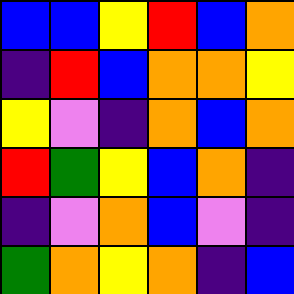[["blue", "blue", "yellow", "red", "blue", "orange"], ["indigo", "red", "blue", "orange", "orange", "yellow"], ["yellow", "violet", "indigo", "orange", "blue", "orange"], ["red", "green", "yellow", "blue", "orange", "indigo"], ["indigo", "violet", "orange", "blue", "violet", "indigo"], ["green", "orange", "yellow", "orange", "indigo", "blue"]]